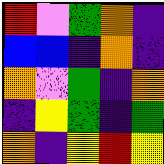[["red", "violet", "green", "orange", "indigo"], ["blue", "blue", "indigo", "orange", "indigo"], ["orange", "violet", "green", "indigo", "orange"], ["indigo", "yellow", "green", "indigo", "green"], ["orange", "indigo", "yellow", "red", "yellow"]]